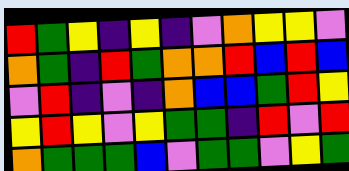[["red", "green", "yellow", "indigo", "yellow", "indigo", "violet", "orange", "yellow", "yellow", "violet"], ["orange", "green", "indigo", "red", "green", "orange", "orange", "red", "blue", "red", "blue"], ["violet", "red", "indigo", "violet", "indigo", "orange", "blue", "blue", "green", "red", "yellow"], ["yellow", "red", "yellow", "violet", "yellow", "green", "green", "indigo", "red", "violet", "red"], ["orange", "green", "green", "green", "blue", "violet", "green", "green", "violet", "yellow", "green"]]